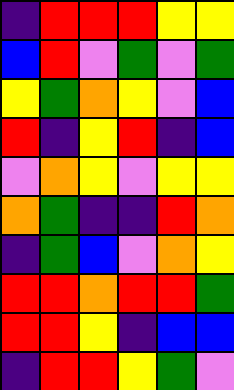[["indigo", "red", "red", "red", "yellow", "yellow"], ["blue", "red", "violet", "green", "violet", "green"], ["yellow", "green", "orange", "yellow", "violet", "blue"], ["red", "indigo", "yellow", "red", "indigo", "blue"], ["violet", "orange", "yellow", "violet", "yellow", "yellow"], ["orange", "green", "indigo", "indigo", "red", "orange"], ["indigo", "green", "blue", "violet", "orange", "yellow"], ["red", "red", "orange", "red", "red", "green"], ["red", "red", "yellow", "indigo", "blue", "blue"], ["indigo", "red", "red", "yellow", "green", "violet"]]